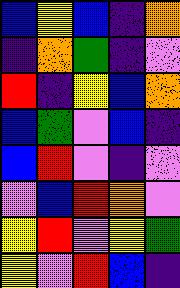[["blue", "yellow", "blue", "indigo", "orange"], ["indigo", "orange", "green", "indigo", "violet"], ["red", "indigo", "yellow", "blue", "orange"], ["blue", "green", "violet", "blue", "indigo"], ["blue", "red", "violet", "indigo", "violet"], ["violet", "blue", "red", "orange", "violet"], ["yellow", "red", "violet", "yellow", "green"], ["yellow", "violet", "red", "blue", "indigo"]]